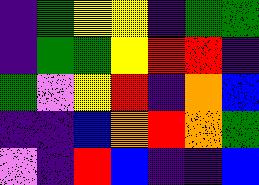[["indigo", "green", "yellow", "yellow", "indigo", "green", "green"], ["indigo", "green", "green", "yellow", "red", "red", "indigo"], ["green", "violet", "yellow", "red", "indigo", "orange", "blue"], ["indigo", "indigo", "blue", "orange", "red", "orange", "green"], ["violet", "indigo", "red", "blue", "indigo", "indigo", "blue"]]